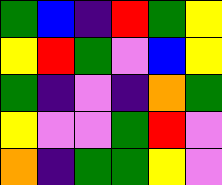[["green", "blue", "indigo", "red", "green", "yellow"], ["yellow", "red", "green", "violet", "blue", "yellow"], ["green", "indigo", "violet", "indigo", "orange", "green"], ["yellow", "violet", "violet", "green", "red", "violet"], ["orange", "indigo", "green", "green", "yellow", "violet"]]